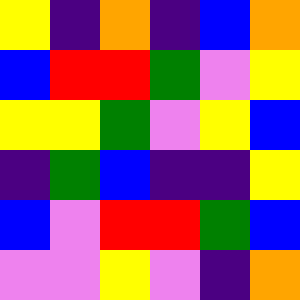[["yellow", "indigo", "orange", "indigo", "blue", "orange"], ["blue", "red", "red", "green", "violet", "yellow"], ["yellow", "yellow", "green", "violet", "yellow", "blue"], ["indigo", "green", "blue", "indigo", "indigo", "yellow"], ["blue", "violet", "red", "red", "green", "blue"], ["violet", "violet", "yellow", "violet", "indigo", "orange"]]